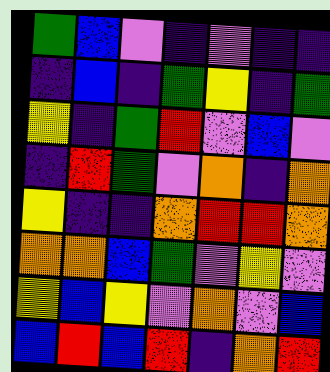[["green", "blue", "violet", "indigo", "violet", "indigo", "indigo"], ["indigo", "blue", "indigo", "green", "yellow", "indigo", "green"], ["yellow", "indigo", "green", "red", "violet", "blue", "violet"], ["indigo", "red", "green", "violet", "orange", "indigo", "orange"], ["yellow", "indigo", "indigo", "orange", "red", "red", "orange"], ["orange", "orange", "blue", "green", "violet", "yellow", "violet"], ["yellow", "blue", "yellow", "violet", "orange", "violet", "blue"], ["blue", "red", "blue", "red", "indigo", "orange", "red"]]